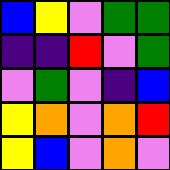[["blue", "yellow", "violet", "green", "green"], ["indigo", "indigo", "red", "violet", "green"], ["violet", "green", "violet", "indigo", "blue"], ["yellow", "orange", "violet", "orange", "red"], ["yellow", "blue", "violet", "orange", "violet"]]